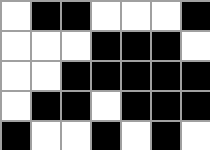[["white", "black", "black", "white", "white", "white", "black"], ["white", "white", "white", "black", "black", "black", "white"], ["white", "white", "black", "black", "black", "black", "black"], ["white", "black", "black", "white", "black", "black", "black"], ["black", "white", "white", "black", "white", "black", "white"]]